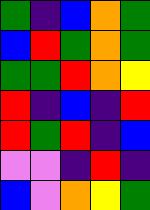[["green", "indigo", "blue", "orange", "green"], ["blue", "red", "green", "orange", "green"], ["green", "green", "red", "orange", "yellow"], ["red", "indigo", "blue", "indigo", "red"], ["red", "green", "red", "indigo", "blue"], ["violet", "violet", "indigo", "red", "indigo"], ["blue", "violet", "orange", "yellow", "green"]]